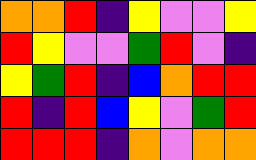[["orange", "orange", "red", "indigo", "yellow", "violet", "violet", "yellow"], ["red", "yellow", "violet", "violet", "green", "red", "violet", "indigo"], ["yellow", "green", "red", "indigo", "blue", "orange", "red", "red"], ["red", "indigo", "red", "blue", "yellow", "violet", "green", "red"], ["red", "red", "red", "indigo", "orange", "violet", "orange", "orange"]]